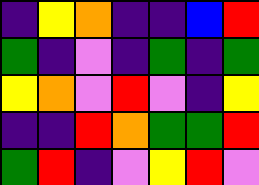[["indigo", "yellow", "orange", "indigo", "indigo", "blue", "red"], ["green", "indigo", "violet", "indigo", "green", "indigo", "green"], ["yellow", "orange", "violet", "red", "violet", "indigo", "yellow"], ["indigo", "indigo", "red", "orange", "green", "green", "red"], ["green", "red", "indigo", "violet", "yellow", "red", "violet"]]